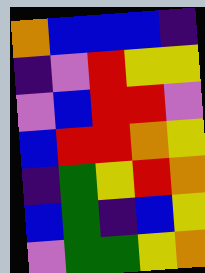[["orange", "blue", "blue", "blue", "indigo"], ["indigo", "violet", "red", "yellow", "yellow"], ["violet", "blue", "red", "red", "violet"], ["blue", "red", "red", "orange", "yellow"], ["indigo", "green", "yellow", "red", "orange"], ["blue", "green", "indigo", "blue", "yellow"], ["violet", "green", "green", "yellow", "orange"]]